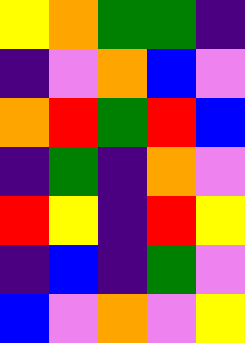[["yellow", "orange", "green", "green", "indigo"], ["indigo", "violet", "orange", "blue", "violet"], ["orange", "red", "green", "red", "blue"], ["indigo", "green", "indigo", "orange", "violet"], ["red", "yellow", "indigo", "red", "yellow"], ["indigo", "blue", "indigo", "green", "violet"], ["blue", "violet", "orange", "violet", "yellow"]]